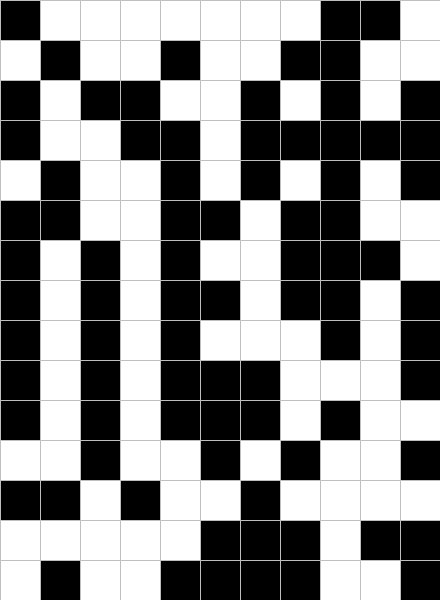[["black", "white", "white", "white", "white", "white", "white", "white", "black", "black", "white"], ["white", "black", "white", "white", "black", "white", "white", "black", "black", "white", "white"], ["black", "white", "black", "black", "white", "white", "black", "white", "black", "white", "black"], ["black", "white", "white", "black", "black", "white", "black", "black", "black", "black", "black"], ["white", "black", "white", "white", "black", "white", "black", "white", "black", "white", "black"], ["black", "black", "white", "white", "black", "black", "white", "black", "black", "white", "white"], ["black", "white", "black", "white", "black", "white", "white", "black", "black", "black", "white"], ["black", "white", "black", "white", "black", "black", "white", "black", "black", "white", "black"], ["black", "white", "black", "white", "black", "white", "white", "white", "black", "white", "black"], ["black", "white", "black", "white", "black", "black", "black", "white", "white", "white", "black"], ["black", "white", "black", "white", "black", "black", "black", "white", "black", "white", "white"], ["white", "white", "black", "white", "white", "black", "white", "black", "white", "white", "black"], ["black", "black", "white", "black", "white", "white", "black", "white", "white", "white", "white"], ["white", "white", "white", "white", "white", "black", "black", "black", "white", "black", "black"], ["white", "black", "white", "white", "black", "black", "black", "black", "white", "white", "black"]]